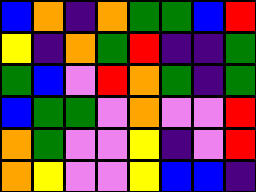[["blue", "orange", "indigo", "orange", "green", "green", "blue", "red"], ["yellow", "indigo", "orange", "green", "red", "indigo", "indigo", "green"], ["green", "blue", "violet", "red", "orange", "green", "indigo", "green"], ["blue", "green", "green", "violet", "orange", "violet", "violet", "red"], ["orange", "green", "violet", "violet", "yellow", "indigo", "violet", "red"], ["orange", "yellow", "violet", "violet", "yellow", "blue", "blue", "indigo"]]